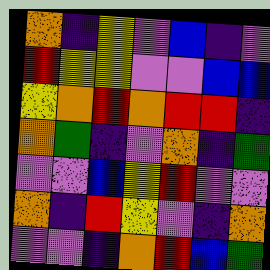[["orange", "indigo", "yellow", "violet", "blue", "indigo", "violet"], ["red", "yellow", "yellow", "violet", "violet", "blue", "blue"], ["yellow", "orange", "red", "orange", "red", "red", "indigo"], ["orange", "green", "indigo", "violet", "orange", "indigo", "green"], ["violet", "violet", "blue", "yellow", "red", "violet", "violet"], ["orange", "indigo", "red", "yellow", "violet", "indigo", "orange"], ["violet", "violet", "indigo", "orange", "red", "blue", "green"]]